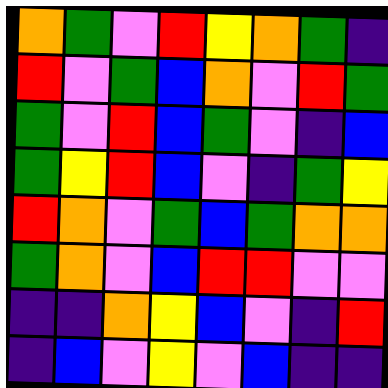[["orange", "green", "violet", "red", "yellow", "orange", "green", "indigo"], ["red", "violet", "green", "blue", "orange", "violet", "red", "green"], ["green", "violet", "red", "blue", "green", "violet", "indigo", "blue"], ["green", "yellow", "red", "blue", "violet", "indigo", "green", "yellow"], ["red", "orange", "violet", "green", "blue", "green", "orange", "orange"], ["green", "orange", "violet", "blue", "red", "red", "violet", "violet"], ["indigo", "indigo", "orange", "yellow", "blue", "violet", "indigo", "red"], ["indigo", "blue", "violet", "yellow", "violet", "blue", "indigo", "indigo"]]